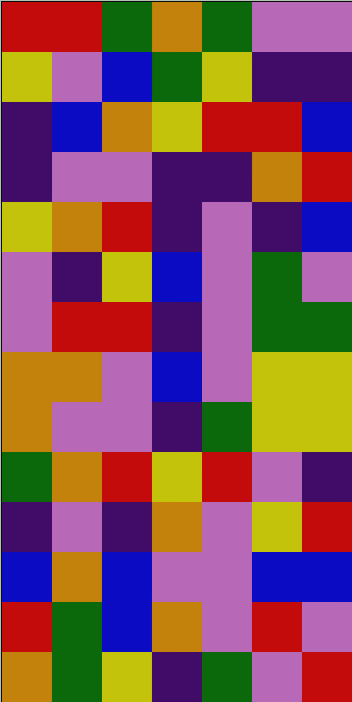[["red", "red", "green", "orange", "green", "violet", "violet"], ["yellow", "violet", "blue", "green", "yellow", "indigo", "indigo"], ["indigo", "blue", "orange", "yellow", "red", "red", "blue"], ["indigo", "violet", "violet", "indigo", "indigo", "orange", "red"], ["yellow", "orange", "red", "indigo", "violet", "indigo", "blue"], ["violet", "indigo", "yellow", "blue", "violet", "green", "violet"], ["violet", "red", "red", "indigo", "violet", "green", "green"], ["orange", "orange", "violet", "blue", "violet", "yellow", "yellow"], ["orange", "violet", "violet", "indigo", "green", "yellow", "yellow"], ["green", "orange", "red", "yellow", "red", "violet", "indigo"], ["indigo", "violet", "indigo", "orange", "violet", "yellow", "red"], ["blue", "orange", "blue", "violet", "violet", "blue", "blue"], ["red", "green", "blue", "orange", "violet", "red", "violet"], ["orange", "green", "yellow", "indigo", "green", "violet", "red"]]